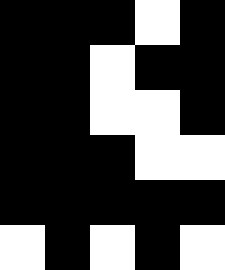[["black", "black", "black", "white", "black"], ["black", "black", "white", "black", "black"], ["black", "black", "white", "white", "black"], ["black", "black", "black", "white", "white"], ["black", "black", "black", "black", "black"], ["white", "black", "white", "black", "white"]]